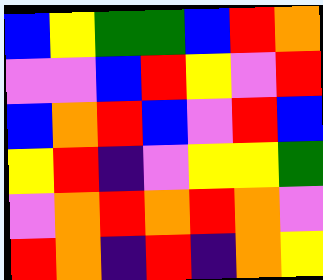[["blue", "yellow", "green", "green", "blue", "red", "orange"], ["violet", "violet", "blue", "red", "yellow", "violet", "red"], ["blue", "orange", "red", "blue", "violet", "red", "blue"], ["yellow", "red", "indigo", "violet", "yellow", "yellow", "green"], ["violet", "orange", "red", "orange", "red", "orange", "violet"], ["red", "orange", "indigo", "red", "indigo", "orange", "yellow"]]